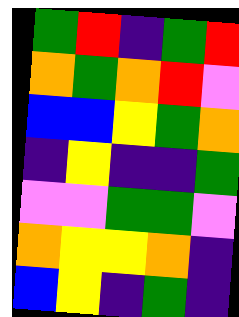[["green", "red", "indigo", "green", "red"], ["orange", "green", "orange", "red", "violet"], ["blue", "blue", "yellow", "green", "orange"], ["indigo", "yellow", "indigo", "indigo", "green"], ["violet", "violet", "green", "green", "violet"], ["orange", "yellow", "yellow", "orange", "indigo"], ["blue", "yellow", "indigo", "green", "indigo"]]